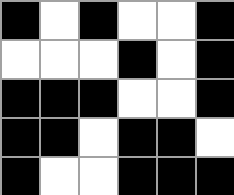[["black", "white", "black", "white", "white", "black"], ["white", "white", "white", "black", "white", "black"], ["black", "black", "black", "white", "white", "black"], ["black", "black", "white", "black", "black", "white"], ["black", "white", "white", "black", "black", "black"]]